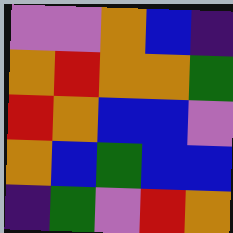[["violet", "violet", "orange", "blue", "indigo"], ["orange", "red", "orange", "orange", "green"], ["red", "orange", "blue", "blue", "violet"], ["orange", "blue", "green", "blue", "blue"], ["indigo", "green", "violet", "red", "orange"]]